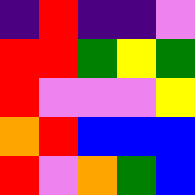[["indigo", "red", "indigo", "indigo", "violet"], ["red", "red", "green", "yellow", "green"], ["red", "violet", "violet", "violet", "yellow"], ["orange", "red", "blue", "blue", "blue"], ["red", "violet", "orange", "green", "blue"]]